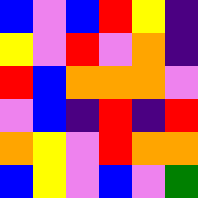[["blue", "violet", "blue", "red", "yellow", "indigo"], ["yellow", "violet", "red", "violet", "orange", "indigo"], ["red", "blue", "orange", "orange", "orange", "violet"], ["violet", "blue", "indigo", "red", "indigo", "red"], ["orange", "yellow", "violet", "red", "orange", "orange"], ["blue", "yellow", "violet", "blue", "violet", "green"]]